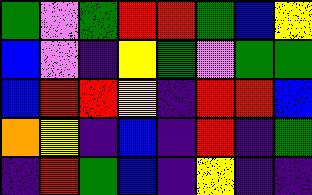[["green", "violet", "green", "red", "red", "green", "blue", "yellow"], ["blue", "violet", "indigo", "yellow", "green", "violet", "green", "green"], ["blue", "red", "red", "yellow", "indigo", "red", "red", "blue"], ["orange", "yellow", "indigo", "blue", "indigo", "red", "indigo", "green"], ["indigo", "red", "green", "blue", "indigo", "yellow", "indigo", "indigo"]]